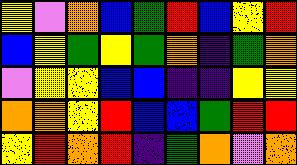[["yellow", "violet", "orange", "blue", "green", "red", "blue", "yellow", "red"], ["blue", "yellow", "green", "yellow", "green", "orange", "indigo", "green", "orange"], ["violet", "yellow", "yellow", "blue", "blue", "indigo", "indigo", "yellow", "yellow"], ["orange", "orange", "yellow", "red", "blue", "blue", "green", "red", "red"], ["yellow", "red", "orange", "red", "indigo", "green", "orange", "violet", "orange"]]